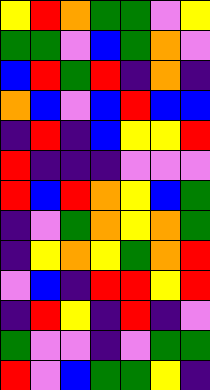[["yellow", "red", "orange", "green", "green", "violet", "yellow"], ["green", "green", "violet", "blue", "green", "orange", "violet"], ["blue", "red", "green", "red", "indigo", "orange", "indigo"], ["orange", "blue", "violet", "blue", "red", "blue", "blue"], ["indigo", "red", "indigo", "blue", "yellow", "yellow", "red"], ["red", "indigo", "indigo", "indigo", "violet", "violet", "violet"], ["red", "blue", "red", "orange", "yellow", "blue", "green"], ["indigo", "violet", "green", "orange", "yellow", "orange", "green"], ["indigo", "yellow", "orange", "yellow", "green", "orange", "red"], ["violet", "blue", "indigo", "red", "red", "yellow", "red"], ["indigo", "red", "yellow", "indigo", "red", "indigo", "violet"], ["green", "violet", "violet", "indigo", "violet", "green", "green"], ["red", "violet", "blue", "green", "green", "yellow", "indigo"]]